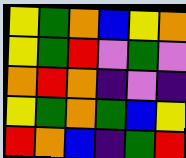[["yellow", "green", "orange", "blue", "yellow", "orange"], ["yellow", "green", "red", "violet", "green", "violet"], ["orange", "red", "orange", "indigo", "violet", "indigo"], ["yellow", "green", "orange", "green", "blue", "yellow"], ["red", "orange", "blue", "indigo", "green", "red"]]